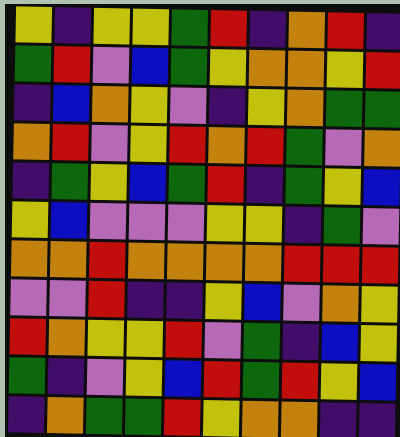[["yellow", "indigo", "yellow", "yellow", "green", "red", "indigo", "orange", "red", "indigo"], ["green", "red", "violet", "blue", "green", "yellow", "orange", "orange", "yellow", "red"], ["indigo", "blue", "orange", "yellow", "violet", "indigo", "yellow", "orange", "green", "green"], ["orange", "red", "violet", "yellow", "red", "orange", "red", "green", "violet", "orange"], ["indigo", "green", "yellow", "blue", "green", "red", "indigo", "green", "yellow", "blue"], ["yellow", "blue", "violet", "violet", "violet", "yellow", "yellow", "indigo", "green", "violet"], ["orange", "orange", "red", "orange", "orange", "orange", "orange", "red", "red", "red"], ["violet", "violet", "red", "indigo", "indigo", "yellow", "blue", "violet", "orange", "yellow"], ["red", "orange", "yellow", "yellow", "red", "violet", "green", "indigo", "blue", "yellow"], ["green", "indigo", "violet", "yellow", "blue", "red", "green", "red", "yellow", "blue"], ["indigo", "orange", "green", "green", "red", "yellow", "orange", "orange", "indigo", "indigo"]]